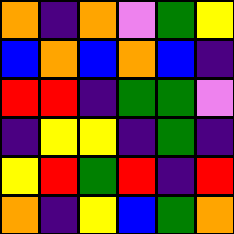[["orange", "indigo", "orange", "violet", "green", "yellow"], ["blue", "orange", "blue", "orange", "blue", "indigo"], ["red", "red", "indigo", "green", "green", "violet"], ["indigo", "yellow", "yellow", "indigo", "green", "indigo"], ["yellow", "red", "green", "red", "indigo", "red"], ["orange", "indigo", "yellow", "blue", "green", "orange"]]